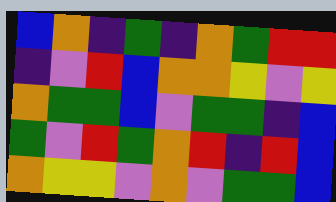[["blue", "orange", "indigo", "green", "indigo", "orange", "green", "red", "red"], ["indigo", "violet", "red", "blue", "orange", "orange", "yellow", "violet", "yellow"], ["orange", "green", "green", "blue", "violet", "green", "green", "indigo", "blue"], ["green", "violet", "red", "green", "orange", "red", "indigo", "red", "blue"], ["orange", "yellow", "yellow", "violet", "orange", "violet", "green", "green", "blue"]]